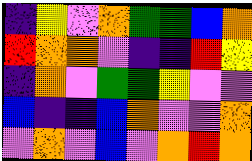[["indigo", "yellow", "violet", "orange", "green", "green", "blue", "orange"], ["red", "orange", "orange", "violet", "indigo", "indigo", "red", "yellow"], ["indigo", "orange", "violet", "green", "green", "yellow", "violet", "violet"], ["blue", "indigo", "indigo", "blue", "orange", "violet", "violet", "orange"], ["violet", "orange", "violet", "blue", "violet", "orange", "red", "orange"]]